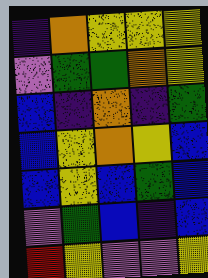[["indigo", "orange", "yellow", "yellow", "yellow"], ["violet", "green", "green", "orange", "yellow"], ["blue", "indigo", "orange", "indigo", "green"], ["blue", "yellow", "orange", "yellow", "blue"], ["blue", "yellow", "blue", "green", "blue"], ["violet", "green", "blue", "indigo", "blue"], ["red", "yellow", "violet", "violet", "yellow"]]